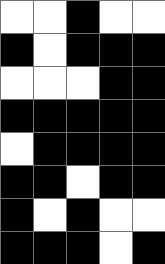[["white", "white", "black", "white", "white"], ["black", "white", "black", "black", "black"], ["white", "white", "white", "black", "black"], ["black", "black", "black", "black", "black"], ["white", "black", "black", "black", "black"], ["black", "black", "white", "black", "black"], ["black", "white", "black", "white", "white"], ["black", "black", "black", "white", "black"]]